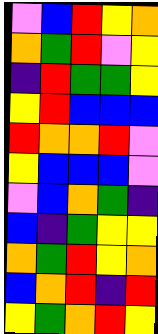[["violet", "blue", "red", "yellow", "orange"], ["orange", "green", "red", "violet", "yellow"], ["indigo", "red", "green", "green", "yellow"], ["yellow", "red", "blue", "blue", "blue"], ["red", "orange", "orange", "red", "violet"], ["yellow", "blue", "blue", "blue", "violet"], ["violet", "blue", "orange", "green", "indigo"], ["blue", "indigo", "green", "yellow", "yellow"], ["orange", "green", "red", "yellow", "orange"], ["blue", "orange", "red", "indigo", "red"], ["yellow", "green", "orange", "red", "yellow"]]